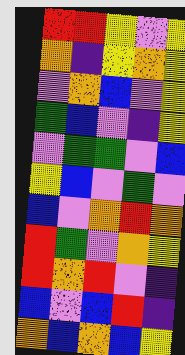[["red", "red", "yellow", "violet", "yellow"], ["orange", "indigo", "yellow", "orange", "yellow"], ["violet", "orange", "blue", "violet", "yellow"], ["green", "blue", "violet", "indigo", "yellow"], ["violet", "green", "green", "violet", "blue"], ["yellow", "blue", "violet", "green", "violet"], ["blue", "violet", "orange", "red", "orange"], ["red", "green", "violet", "orange", "yellow"], ["red", "orange", "red", "violet", "indigo"], ["blue", "violet", "blue", "red", "indigo"], ["orange", "blue", "orange", "blue", "yellow"]]